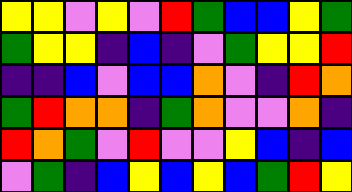[["yellow", "yellow", "violet", "yellow", "violet", "red", "green", "blue", "blue", "yellow", "green"], ["green", "yellow", "yellow", "indigo", "blue", "indigo", "violet", "green", "yellow", "yellow", "red"], ["indigo", "indigo", "blue", "violet", "blue", "blue", "orange", "violet", "indigo", "red", "orange"], ["green", "red", "orange", "orange", "indigo", "green", "orange", "violet", "violet", "orange", "indigo"], ["red", "orange", "green", "violet", "red", "violet", "violet", "yellow", "blue", "indigo", "blue"], ["violet", "green", "indigo", "blue", "yellow", "blue", "yellow", "blue", "green", "red", "yellow"]]